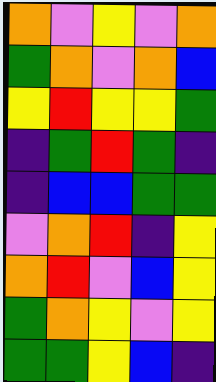[["orange", "violet", "yellow", "violet", "orange"], ["green", "orange", "violet", "orange", "blue"], ["yellow", "red", "yellow", "yellow", "green"], ["indigo", "green", "red", "green", "indigo"], ["indigo", "blue", "blue", "green", "green"], ["violet", "orange", "red", "indigo", "yellow"], ["orange", "red", "violet", "blue", "yellow"], ["green", "orange", "yellow", "violet", "yellow"], ["green", "green", "yellow", "blue", "indigo"]]